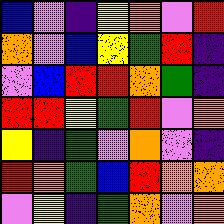[["blue", "violet", "indigo", "yellow", "orange", "violet", "red"], ["orange", "violet", "blue", "yellow", "green", "red", "indigo"], ["violet", "blue", "red", "red", "orange", "green", "indigo"], ["red", "red", "yellow", "green", "red", "violet", "orange"], ["yellow", "indigo", "green", "violet", "orange", "violet", "indigo"], ["red", "orange", "green", "blue", "red", "orange", "orange"], ["violet", "yellow", "indigo", "green", "orange", "violet", "orange"]]